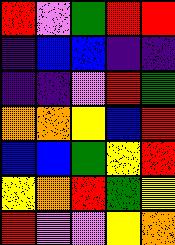[["red", "violet", "green", "red", "red"], ["indigo", "blue", "blue", "indigo", "indigo"], ["indigo", "indigo", "violet", "red", "green"], ["orange", "orange", "yellow", "blue", "red"], ["blue", "blue", "green", "yellow", "red"], ["yellow", "orange", "red", "green", "yellow"], ["red", "violet", "violet", "yellow", "orange"]]